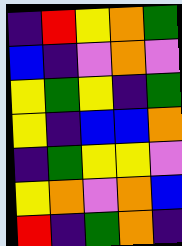[["indigo", "red", "yellow", "orange", "green"], ["blue", "indigo", "violet", "orange", "violet"], ["yellow", "green", "yellow", "indigo", "green"], ["yellow", "indigo", "blue", "blue", "orange"], ["indigo", "green", "yellow", "yellow", "violet"], ["yellow", "orange", "violet", "orange", "blue"], ["red", "indigo", "green", "orange", "indigo"]]